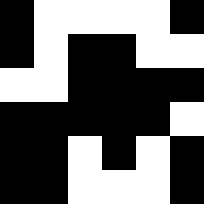[["black", "white", "white", "white", "white", "black"], ["black", "white", "black", "black", "white", "white"], ["white", "white", "black", "black", "black", "black"], ["black", "black", "black", "black", "black", "white"], ["black", "black", "white", "black", "white", "black"], ["black", "black", "white", "white", "white", "black"]]